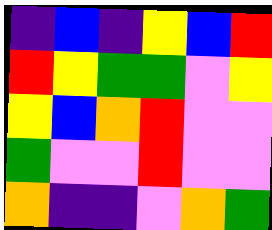[["indigo", "blue", "indigo", "yellow", "blue", "red"], ["red", "yellow", "green", "green", "violet", "yellow"], ["yellow", "blue", "orange", "red", "violet", "violet"], ["green", "violet", "violet", "red", "violet", "violet"], ["orange", "indigo", "indigo", "violet", "orange", "green"]]